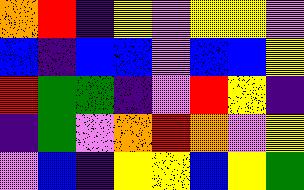[["orange", "red", "indigo", "yellow", "violet", "yellow", "yellow", "violet"], ["blue", "indigo", "blue", "blue", "violet", "blue", "blue", "yellow"], ["red", "green", "green", "indigo", "violet", "red", "yellow", "indigo"], ["indigo", "green", "violet", "orange", "red", "orange", "violet", "yellow"], ["violet", "blue", "indigo", "yellow", "yellow", "blue", "yellow", "green"]]